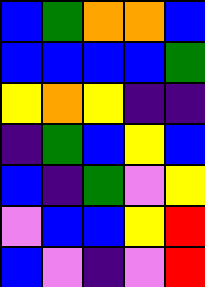[["blue", "green", "orange", "orange", "blue"], ["blue", "blue", "blue", "blue", "green"], ["yellow", "orange", "yellow", "indigo", "indigo"], ["indigo", "green", "blue", "yellow", "blue"], ["blue", "indigo", "green", "violet", "yellow"], ["violet", "blue", "blue", "yellow", "red"], ["blue", "violet", "indigo", "violet", "red"]]